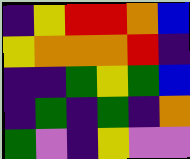[["indigo", "yellow", "red", "red", "orange", "blue"], ["yellow", "orange", "orange", "orange", "red", "indigo"], ["indigo", "indigo", "green", "yellow", "green", "blue"], ["indigo", "green", "indigo", "green", "indigo", "orange"], ["green", "violet", "indigo", "yellow", "violet", "violet"]]